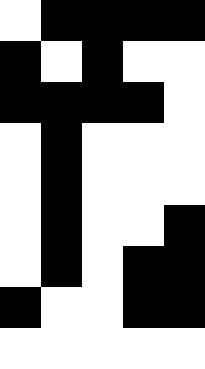[["white", "black", "black", "black", "black"], ["black", "white", "black", "white", "white"], ["black", "black", "black", "black", "white"], ["white", "black", "white", "white", "white"], ["white", "black", "white", "white", "white"], ["white", "black", "white", "white", "black"], ["white", "black", "white", "black", "black"], ["black", "white", "white", "black", "black"], ["white", "white", "white", "white", "white"]]